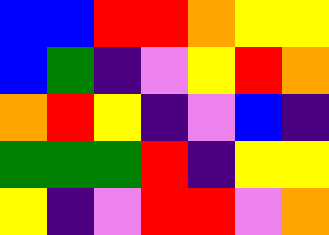[["blue", "blue", "red", "red", "orange", "yellow", "yellow"], ["blue", "green", "indigo", "violet", "yellow", "red", "orange"], ["orange", "red", "yellow", "indigo", "violet", "blue", "indigo"], ["green", "green", "green", "red", "indigo", "yellow", "yellow"], ["yellow", "indigo", "violet", "red", "red", "violet", "orange"]]